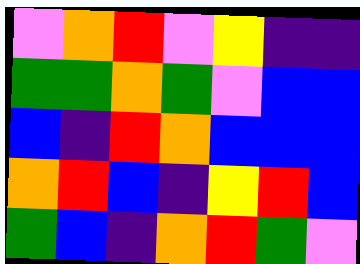[["violet", "orange", "red", "violet", "yellow", "indigo", "indigo"], ["green", "green", "orange", "green", "violet", "blue", "blue"], ["blue", "indigo", "red", "orange", "blue", "blue", "blue"], ["orange", "red", "blue", "indigo", "yellow", "red", "blue"], ["green", "blue", "indigo", "orange", "red", "green", "violet"]]